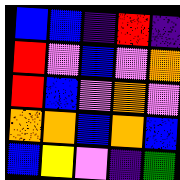[["blue", "blue", "indigo", "red", "indigo"], ["red", "violet", "blue", "violet", "orange"], ["red", "blue", "violet", "orange", "violet"], ["orange", "orange", "blue", "orange", "blue"], ["blue", "yellow", "violet", "indigo", "green"]]